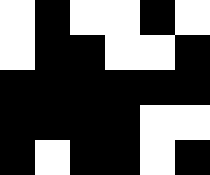[["white", "black", "white", "white", "black", "white"], ["white", "black", "black", "white", "white", "black"], ["black", "black", "black", "black", "black", "black"], ["black", "black", "black", "black", "white", "white"], ["black", "white", "black", "black", "white", "black"]]